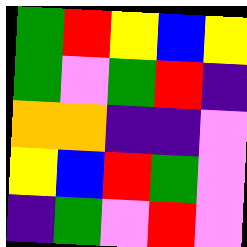[["green", "red", "yellow", "blue", "yellow"], ["green", "violet", "green", "red", "indigo"], ["orange", "orange", "indigo", "indigo", "violet"], ["yellow", "blue", "red", "green", "violet"], ["indigo", "green", "violet", "red", "violet"]]